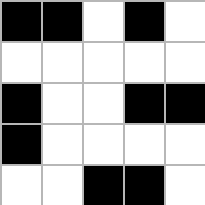[["black", "black", "white", "black", "white"], ["white", "white", "white", "white", "white"], ["black", "white", "white", "black", "black"], ["black", "white", "white", "white", "white"], ["white", "white", "black", "black", "white"]]